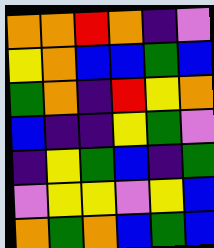[["orange", "orange", "red", "orange", "indigo", "violet"], ["yellow", "orange", "blue", "blue", "green", "blue"], ["green", "orange", "indigo", "red", "yellow", "orange"], ["blue", "indigo", "indigo", "yellow", "green", "violet"], ["indigo", "yellow", "green", "blue", "indigo", "green"], ["violet", "yellow", "yellow", "violet", "yellow", "blue"], ["orange", "green", "orange", "blue", "green", "blue"]]